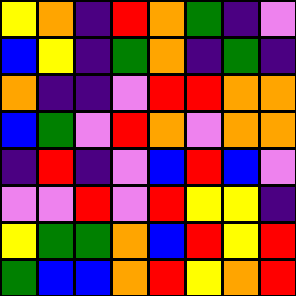[["yellow", "orange", "indigo", "red", "orange", "green", "indigo", "violet"], ["blue", "yellow", "indigo", "green", "orange", "indigo", "green", "indigo"], ["orange", "indigo", "indigo", "violet", "red", "red", "orange", "orange"], ["blue", "green", "violet", "red", "orange", "violet", "orange", "orange"], ["indigo", "red", "indigo", "violet", "blue", "red", "blue", "violet"], ["violet", "violet", "red", "violet", "red", "yellow", "yellow", "indigo"], ["yellow", "green", "green", "orange", "blue", "red", "yellow", "red"], ["green", "blue", "blue", "orange", "red", "yellow", "orange", "red"]]